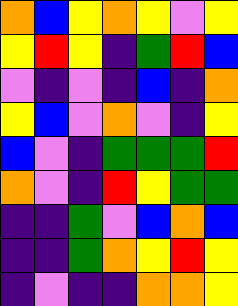[["orange", "blue", "yellow", "orange", "yellow", "violet", "yellow"], ["yellow", "red", "yellow", "indigo", "green", "red", "blue"], ["violet", "indigo", "violet", "indigo", "blue", "indigo", "orange"], ["yellow", "blue", "violet", "orange", "violet", "indigo", "yellow"], ["blue", "violet", "indigo", "green", "green", "green", "red"], ["orange", "violet", "indigo", "red", "yellow", "green", "green"], ["indigo", "indigo", "green", "violet", "blue", "orange", "blue"], ["indigo", "indigo", "green", "orange", "yellow", "red", "yellow"], ["indigo", "violet", "indigo", "indigo", "orange", "orange", "yellow"]]